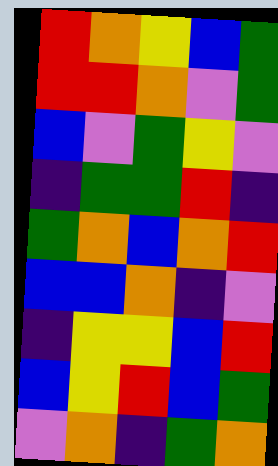[["red", "orange", "yellow", "blue", "green"], ["red", "red", "orange", "violet", "green"], ["blue", "violet", "green", "yellow", "violet"], ["indigo", "green", "green", "red", "indigo"], ["green", "orange", "blue", "orange", "red"], ["blue", "blue", "orange", "indigo", "violet"], ["indigo", "yellow", "yellow", "blue", "red"], ["blue", "yellow", "red", "blue", "green"], ["violet", "orange", "indigo", "green", "orange"]]